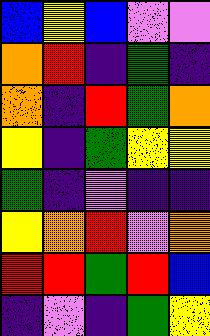[["blue", "yellow", "blue", "violet", "violet"], ["orange", "red", "indigo", "green", "indigo"], ["orange", "indigo", "red", "green", "orange"], ["yellow", "indigo", "green", "yellow", "yellow"], ["green", "indigo", "violet", "indigo", "indigo"], ["yellow", "orange", "red", "violet", "orange"], ["red", "red", "green", "red", "blue"], ["indigo", "violet", "indigo", "green", "yellow"]]